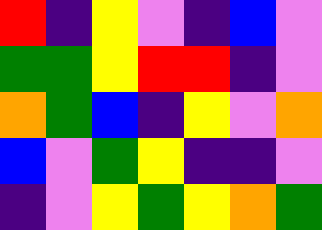[["red", "indigo", "yellow", "violet", "indigo", "blue", "violet"], ["green", "green", "yellow", "red", "red", "indigo", "violet"], ["orange", "green", "blue", "indigo", "yellow", "violet", "orange"], ["blue", "violet", "green", "yellow", "indigo", "indigo", "violet"], ["indigo", "violet", "yellow", "green", "yellow", "orange", "green"]]